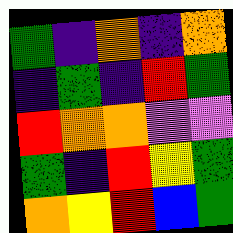[["green", "indigo", "orange", "indigo", "orange"], ["indigo", "green", "indigo", "red", "green"], ["red", "orange", "orange", "violet", "violet"], ["green", "indigo", "red", "yellow", "green"], ["orange", "yellow", "red", "blue", "green"]]